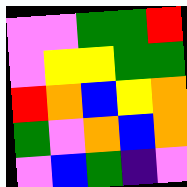[["violet", "violet", "green", "green", "red"], ["violet", "yellow", "yellow", "green", "green"], ["red", "orange", "blue", "yellow", "orange"], ["green", "violet", "orange", "blue", "orange"], ["violet", "blue", "green", "indigo", "violet"]]